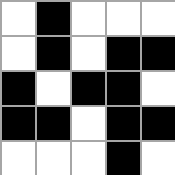[["white", "black", "white", "white", "white"], ["white", "black", "white", "black", "black"], ["black", "white", "black", "black", "white"], ["black", "black", "white", "black", "black"], ["white", "white", "white", "black", "white"]]